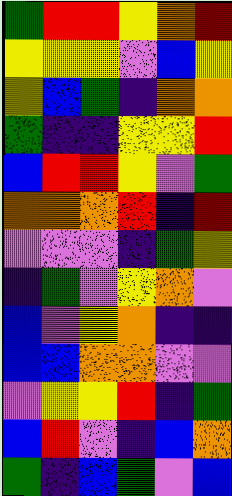[["green", "red", "red", "yellow", "orange", "red"], ["yellow", "yellow", "yellow", "violet", "blue", "yellow"], ["yellow", "blue", "green", "indigo", "orange", "orange"], ["green", "indigo", "indigo", "yellow", "yellow", "red"], ["blue", "red", "red", "yellow", "violet", "green"], ["orange", "orange", "orange", "red", "indigo", "red"], ["violet", "violet", "violet", "indigo", "green", "yellow"], ["indigo", "green", "violet", "yellow", "orange", "violet"], ["blue", "violet", "yellow", "orange", "indigo", "indigo"], ["blue", "blue", "orange", "orange", "violet", "violet"], ["violet", "yellow", "yellow", "red", "indigo", "green"], ["blue", "red", "violet", "indigo", "blue", "orange"], ["green", "indigo", "blue", "green", "violet", "blue"]]